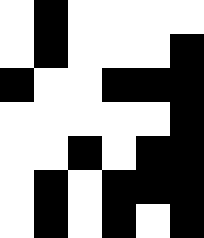[["white", "black", "white", "white", "white", "white"], ["white", "black", "white", "white", "white", "black"], ["black", "white", "white", "black", "black", "black"], ["white", "white", "white", "white", "white", "black"], ["white", "white", "black", "white", "black", "black"], ["white", "black", "white", "black", "black", "black"], ["white", "black", "white", "black", "white", "black"]]